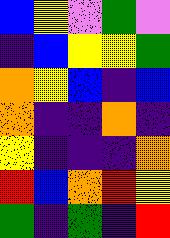[["blue", "yellow", "violet", "green", "violet"], ["indigo", "blue", "yellow", "yellow", "green"], ["orange", "yellow", "blue", "indigo", "blue"], ["orange", "indigo", "indigo", "orange", "indigo"], ["yellow", "indigo", "indigo", "indigo", "orange"], ["red", "blue", "orange", "red", "yellow"], ["green", "indigo", "green", "indigo", "red"]]